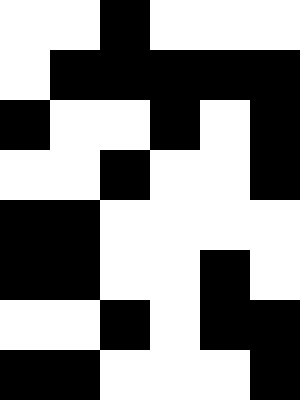[["white", "white", "black", "white", "white", "white"], ["white", "black", "black", "black", "black", "black"], ["black", "white", "white", "black", "white", "black"], ["white", "white", "black", "white", "white", "black"], ["black", "black", "white", "white", "white", "white"], ["black", "black", "white", "white", "black", "white"], ["white", "white", "black", "white", "black", "black"], ["black", "black", "white", "white", "white", "black"]]